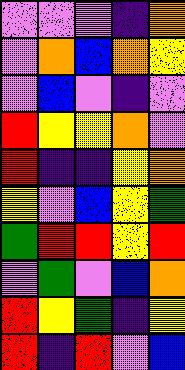[["violet", "violet", "violet", "indigo", "orange"], ["violet", "orange", "blue", "orange", "yellow"], ["violet", "blue", "violet", "indigo", "violet"], ["red", "yellow", "yellow", "orange", "violet"], ["red", "indigo", "indigo", "yellow", "orange"], ["yellow", "violet", "blue", "yellow", "green"], ["green", "red", "red", "yellow", "red"], ["violet", "green", "violet", "blue", "orange"], ["red", "yellow", "green", "indigo", "yellow"], ["red", "indigo", "red", "violet", "blue"]]